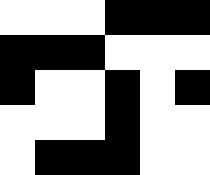[["white", "white", "white", "black", "black", "black"], ["black", "black", "black", "white", "white", "white"], ["black", "white", "white", "black", "white", "black"], ["white", "white", "white", "black", "white", "white"], ["white", "black", "black", "black", "white", "white"]]